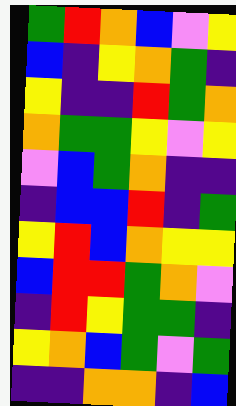[["green", "red", "orange", "blue", "violet", "yellow"], ["blue", "indigo", "yellow", "orange", "green", "indigo"], ["yellow", "indigo", "indigo", "red", "green", "orange"], ["orange", "green", "green", "yellow", "violet", "yellow"], ["violet", "blue", "green", "orange", "indigo", "indigo"], ["indigo", "blue", "blue", "red", "indigo", "green"], ["yellow", "red", "blue", "orange", "yellow", "yellow"], ["blue", "red", "red", "green", "orange", "violet"], ["indigo", "red", "yellow", "green", "green", "indigo"], ["yellow", "orange", "blue", "green", "violet", "green"], ["indigo", "indigo", "orange", "orange", "indigo", "blue"]]